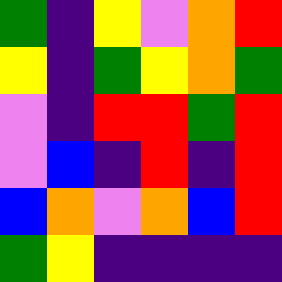[["green", "indigo", "yellow", "violet", "orange", "red"], ["yellow", "indigo", "green", "yellow", "orange", "green"], ["violet", "indigo", "red", "red", "green", "red"], ["violet", "blue", "indigo", "red", "indigo", "red"], ["blue", "orange", "violet", "orange", "blue", "red"], ["green", "yellow", "indigo", "indigo", "indigo", "indigo"]]